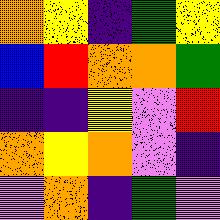[["orange", "yellow", "indigo", "green", "yellow"], ["blue", "red", "orange", "orange", "green"], ["indigo", "indigo", "yellow", "violet", "red"], ["orange", "yellow", "orange", "violet", "indigo"], ["violet", "orange", "indigo", "green", "violet"]]